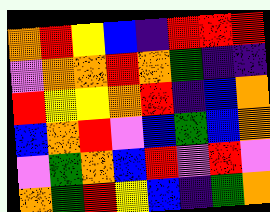[["orange", "red", "yellow", "blue", "indigo", "red", "red", "red"], ["violet", "orange", "orange", "red", "orange", "green", "indigo", "indigo"], ["red", "yellow", "yellow", "orange", "red", "indigo", "blue", "orange"], ["blue", "orange", "red", "violet", "blue", "green", "blue", "orange"], ["violet", "green", "orange", "blue", "red", "violet", "red", "violet"], ["orange", "green", "red", "yellow", "blue", "indigo", "green", "orange"]]